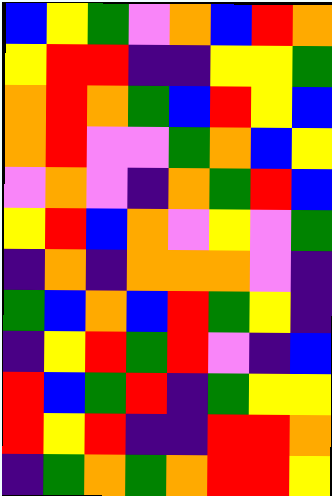[["blue", "yellow", "green", "violet", "orange", "blue", "red", "orange"], ["yellow", "red", "red", "indigo", "indigo", "yellow", "yellow", "green"], ["orange", "red", "orange", "green", "blue", "red", "yellow", "blue"], ["orange", "red", "violet", "violet", "green", "orange", "blue", "yellow"], ["violet", "orange", "violet", "indigo", "orange", "green", "red", "blue"], ["yellow", "red", "blue", "orange", "violet", "yellow", "violet", "green"], ["indigo", "orange", "indigo", "orange", "orange", "orange", "violet", "indigo"], ["green", "blue", "orange", "blue", "red", "green", "yellow", "indigo"], ["indigo", "yellow", "red", "green", "red", "violet", "indigo", "blue"], ["red", "blue", "green", "red", "indigo", "green", "yellow", "yellow"], ["red", "yellow", "red", "indigo", "indigo", "red", "red", "orange"], ["indigo", "green", "orange", "green", "orange", "red", "red", "yellow"]]